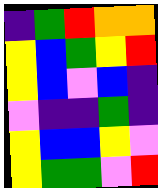[["indigo", "green", "red", "orange", "orange"], ["yellow", "blue", "green", "yellow", "red"], ["yellow", "blue", "violet", "blue", "indigo"], ["violet", "indigo", "indigo", "green", "indigo"], ["yellow", "blue", "blue", "yellow", "violet"], ["yellow", "green", "green", "violet", "red"]]